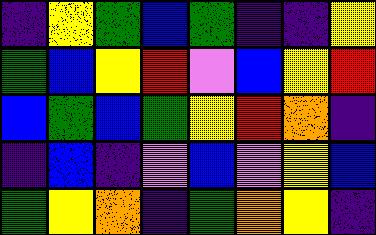[["indigo", "yellow", "green", "blue", "green", "indigo", "indigo", "yellow"], ["green", "blue", "yellow", "red", "violet", "blue", "yellow", "red"], ["blue", "green", "blue", "green", "yellow", "red", "orange", "indigo"], ["indigo", "blue", "indigo", "violet", "blue", "violet", "yellow", "blue"], ["green", "yellow", "orange", "indigo", "green", "orange", "yellow", "indigo"]]